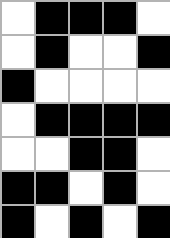[["white", "black", "black", "black", "white"], ["white", "black", "white", "white", "black"], ["black", "white", "white", "white", "white"], ["white", "black", "black", "black", "black"], ["white", "white", "black", "black", "white"], ["black", "black", "white", "black", "white"], ["black", "white", "black", "white", "black"]]